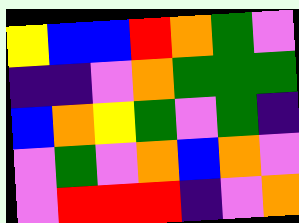[["yellow", "blue", "blue", "red", "orange", "green", "violet"], ["indigo", "indigo", "violet", "orange", "green", "green", "green"], ["blue", "orange", "yellow", "green", "violet", "green", "indigo"], ["violet", "green", "violet", "orange", "blue", "orange", "violet"], ["violet", "red", "red", "red", "indigo", "violet", "orange"]]